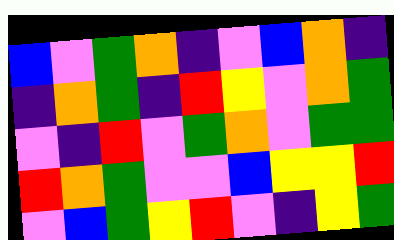[["blue", "violet", "green", "orange", "indigo", "violet", "blue", "orange", "indigo"], ["indigo", "orange", "green", "indigo", "red", "yellow", "violet", "orange", "green"], ["violet", "indigo", "red", "violet", "green", "orange", "violet", "green", "green"], ["red", "orange", "green", "violet", "violet", "blue", "yellow", "yellow", "red"], ["violet", "blue", "green", "yellow", "red", "violet", "indigo", "yellow", "green"]]